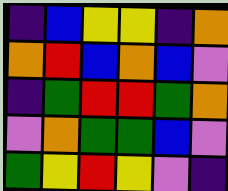[["indigo", "blue", "yellow", "yellow", "indigo", "orange"], ["orange", "red", "blue", "orange", "blue", "violet"], ["indigo", "green", "red", "red", "green", "orange"], ["violet", "orange", "green", "green", "blue", "violet"], ["green", "yellow", "red", "yellow", "violet", "indigo"]]